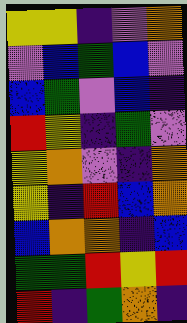[["yellow", "yellow", "indigo", "violet", "orange"], ["violet", "blue", "green", "blue", "violet"], ["blue", "green", "violet", "blue", "indigo"], ["red", "yellow", "indigo", "green", "violet"], ["yellow", "orange", "violet", "indigo", "orange"], ["yellow", "indigo", "red", "blue", "orange"], ["blue", "orange", "orange", "indigo", "blue"], ["green", "green", "red", "yellow", "red"], ["red", "indigo", "green", "orange", "indigo"]]